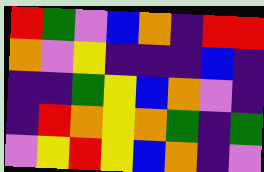[["red", "green", "violet", "blue", "orange", "indigo", "red", "red"], ["orange", "violet", "yellow", "indigo", "indigo", "indigo", "blue", "indigo"], ["indigo", "indigo", "green", "yellow", "blue", "orange", "violet", "indigo"], ["indigo", "red", "orange", "yellow", "orange", "green", "indigo", "green"], ["violet", "yellow", "red", "yellow", "blue", "orange", "indigo", "violet"]]